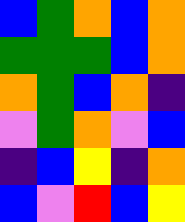[["blue", "green", "orange", "blue", "orange"], ["green", "green", "green", "blue", "orange"], ["orange", "green", "blue", "orange", "indigo"], ["violet", "green", "orange", "violet", "blue"], ["indigo", "blue", "yellow", "indigo", "orange"], ["blue", "violet", "red", "blue", "yellow"]]